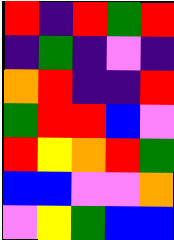[["red", "indigo", "red", "green", "red"], ["indigo", "green", "indigo", "violet", "indigo"], ["orange", "red", "indigo", "indigo", "red"], ["green", "red", "red", "blue", "violet"], ["red", "yellow", "orange", "red", "green"], ["blue", "blue", "violet", "violet", "orange"], ["violet", "yellow", "green", "blue", "blue"]]